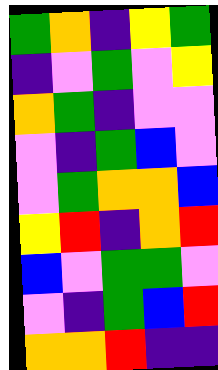[["green", "orange", "indigo", "yellow", "green"], ["indigo", "violet", "green", "violet", "yellow"], ["orange", "green", "indigo", "violet", "violet"], ["violet", "indigo", "green", "blue", "violet"], ["violet", "green", "orange", "orange", "blue"], ["yellow", "red", "indigo", "orange", "red"], ["blue", "violet", "green", "green", "violet"], ["violet", "indigo", "green", "blue", "red"], ["orange", "orange", "red", "indigo", "indigo"]]